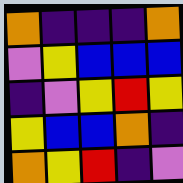[["orange", "indigo", "indigo", "indigo", "orange"], ["violet", "yellow", "blue", "blue", "blue"], ["indigo", "violet", "yellow", "red", "yellow"], ["yellow", "blue", "blue", "orange", "indigo"], ["orange", "yellow", "red", "indigo", "violet"]]